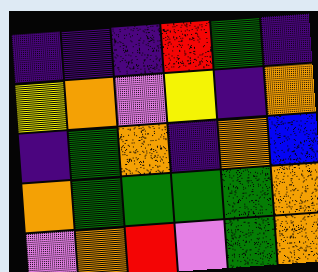[["indigo", "indigo", "indigo", "red", "green", "indigo"], ["yellow", "orange", "violet", "yellow", "indigo", "orange"], ["indigo", "green", "orange", "indigo", "orange", "blue"], ["orange", "green", "green", "green", "green", "orange"], ["violet", "orange", "red", "violet", "green", "orange"]]